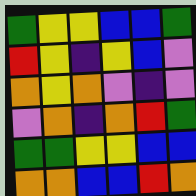[["green", "yellow", "yellow", "blue", "blue", "green"], ["red", "yellow", "indigo", "yellow", "blue", "violet"], ["orange", "yellow", "orange", "violet", "indigo", "violet"], ["violet", "orange", "indigo", "orange", "red", "green"], ["green", "green", "yellow", "yellow", "blue", "blue"], ["orange", "orange", "blue", "blue", "red", "orange"]]